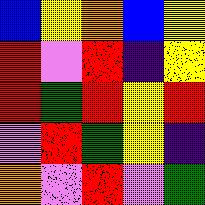[["blue", "yellow", "orange", "blue", "yellow"], ["red", "violet", "red", "indigo", "yellow"], ["red", "green", "red", "yellow", "red"], ["violet", "red", "green", "yellow", "indigo"], ["orange", "violet", "red", "violet", "green"]]